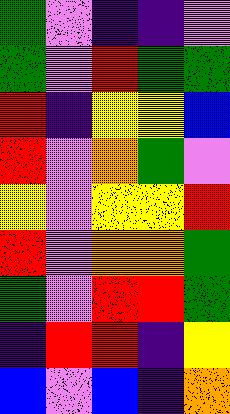[["green", "violet", "indigo", "indigo", "violet"], ["green", "violet", "red", "green", "green"], ["red", "indigo", "yellow", "yellow", "blue"], ["red", "violet", "orange", "green", "violet"], ["yellow", "violet", "yellow", "yellow", "red"], ["red", "violet", "orange", "orange", "green"], ["green", "violet", "red", "red", "green"], ["indigo", "red", "red", "indigo", "yellow"], ["blue", "violet", "blue", "indigo", "orange"]]